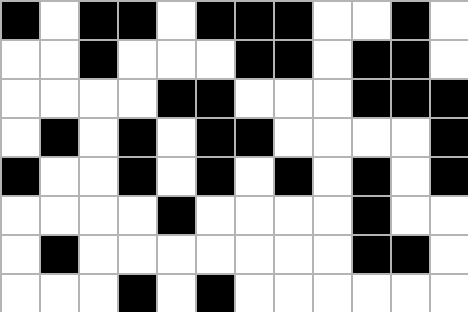[["black", "white", "black", "black", "white", "black", "black", "black", "white", "white", "black", "white"], ["white", "white", "black", "white", "white", "white", "black", "black", "white", "black", "black", "white"], ["white", "white", "white", "white", "black", "black", "white", "white", "white", "black", "black", "black"], ["white", "black", "white", "black", "white", "black", "black", "white", "white", "white", "white", "black"], ["black", "white", "white", "black", "white", "black", "white", "black", "white", "black", "white", "black"], ["white", "white", "white", "white", "black", "white", "white", "white", "white", "black", "white", "white"], ["white", "black", "white", "white", "white", "white", "white", "white", "white", "black", "black", "white"], ["white", "white", "white", "black", "white", "black", "white", "white", "white", "white", "white", "white"]]